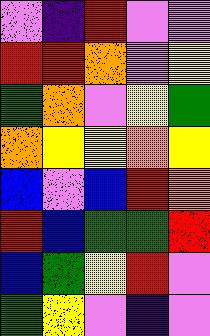[["violet", "indigo", "red", "violet", "violet"], ["red", "red", "orange", "violet", "yellow"], ["green", "orange", "violet", "yellow", "green"], ["orange", "yellow", "yellow", "orange", "yellow"], ["blue", "violet", "blue", "red", "orange"], ["red", "blue", "green", "green", "red"], ["blue", "green", "yellow", "red", "violet"], ["green", "yellow", "violet", "indigo", "violet"]]